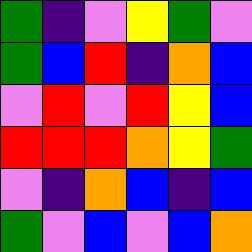[["green", "indigo", "violet", "yellow", "green", "violet"], ["green", "blue", "red", "indigo", "orange", "blue"], ["violet", "red", "violet", "red", "yellow", "blue"], ["red", "red", "red", "orange", "yellow", "green"], ["violet", "indigo", "orange", "blue", "indigo", "blue"], ["green", "violet", "blue", "violet", "blue", "orange"]]